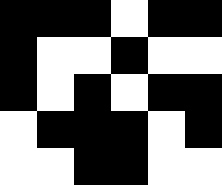[["black", "black", "black", "white", "black", "black"], ["black", "white", "white", "black", "white", "white"], ["black", "white", "black", "white", "black", "black"], ["white", "black", "black", "black", "white", "black"], ["white", "white", "black", "black", "white", "white"]]